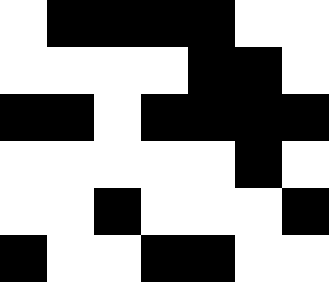[["white", "black", "black", "black", "black", "white", "white"], ["white", "white", "white", "white", "black", "black", "white"], ["black", "black", "white", "black", "black", "black", "black"], ["white", "white", "white", "white", "white", "black", "white"], ["white", "white", "black", "white", "white", "white", "black"], ["black", "white", "white", "black", "black", "white", "white"]]